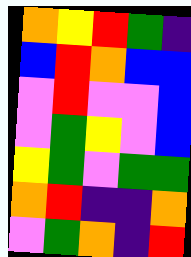[["orange", "yellow", "red", "green", "indigo"], ["blue", "red", "orange", "blue", "blue"], ["violet", "red", "violet", "violet", "blue"], ["violet", "green", "yellow", "violet", "blue"], ["yellow", "green", "violet", "green", "green"], ["orange", "red", "indigo", "indigo", "orange"], ["violet", "green", "orange", "indigo", "red"]]